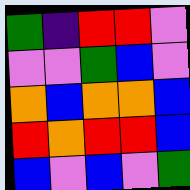[["green", "indigo", "red", "red", "violet"], ["violet", "violet", "green", "blue", "violet"], ["orange", "blue", "orange", "orange", "blue"], ["red", "orange", "red", "red", "blue"], ["blue", "violet", "blue", "violet", "green"]]